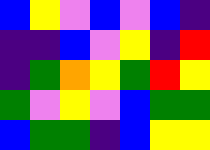[["blue", "yellow", "violet", "blue", "violet", "blue", "indigo"], ["indigo", "indigo", "blue", "violet", "yellow", "indigo", "red"], ["indigo", "green", "orange", "yellow", "green", "red", "yellow"], ["green", "violet", "yellow", "violet", "blue", "green", "green"], ["blue", "green", "green", "indigo", "blue", "yellow", "yellow"]]